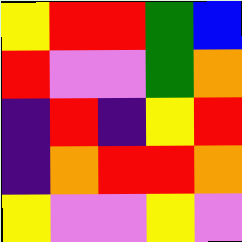[["yellow", "red", "red", "green", "blue"], ["red", "violet", "violet", "green", "orange"], ["indigo", "red", "indigo", "yellow", "red"], ["indigo", "orange", "red", "red", "orange"], ["yellow", "violet", "violet", "yellow", "violet"]]